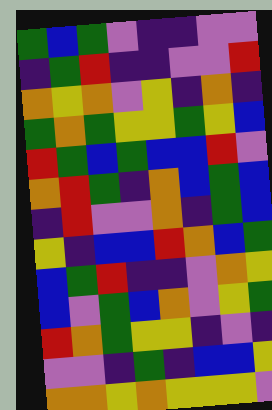[["green", "blue", "green", "violet", "indigo", "indigo", "violet", "violet"], ["indigo", "green", "red", "indigo", "indigo", "violet", "violet", "red"], ["orange", "yellow", "orange", "violet", "yellow", "indigo", "orange", "indigo"], ["green", "orange", "green", "yellow", "yellow", "green", "yellow", "blue"], ["red", "green", "blue", "green", "blue", "blue", "red", "violet"], ["orange", "red", "green", "indigo", "orange", "blue", "green", "blue"], ["indigo", "red", "violet", "violet", "orange", "indigo", "green", "blue"], ["yellow", "indigo", "blue", "blue", "red", "orange", "blue", "green"], ["blue", "green", "red", "indigo", "indigo", "violet", "orange", "yellow"], ["blue", "violet", "green", "blue", "orange", "violet", "yellow", "green"], ["red", "orange", "green", "yellow", "yellow", "indigo", "violet", "indigo"], ["violet", "violet", "indigo", "green", "indigo", "blue", "blue", "yellow"], ["orange", "orange", "yellow", "orange", "yellow", "yellow", "yellow", "violet"]]